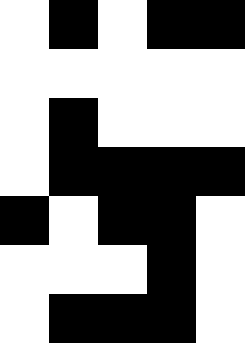[["white", "black", "white", "black", "black"], ["white", "white", "white", "white", "white"], ["white", "black", "white", "white", "white"], ["white", "black", "black", "black", "black"], ["black", "white", "black", "black", "white"], ["white", "white", "white", "black", "white"], ["white", "black", "black", "black", "white"]]